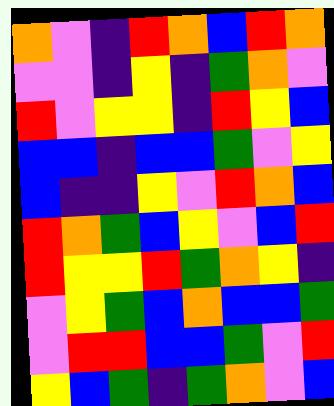[["orange", "violet", "indigo", "red", "orange", "blue", "red", "orange"], ["violet", "violet", "indigo", "yellow", "indigo", "green", "orange", "violet"], ["red", "violet", "yellow", "yellow", "indigo", "red", "yellow", "blue"], ["blue", "blue", "indigo", "blue", "blue", "green", "violet", "yellow"], ["blue", "indigo", "indigo", "yellow", "violet", "red", "orange", "blue"], ["red", "orange", "green", "blue", "yellow", "violet", "blue", "red"], ["red", "yellow", "yellow", "red", "green", "orange", "yellow", "indigo"], ["violet", "yellow", "green", "blue", "orange", "blue", "blue", "green"], ["violet", "red", "red", "blue", "blue", "green", "violet", "red"], ["yellow", "blue", "green", "indigo", "green", "orange", "violet", "blue"]]